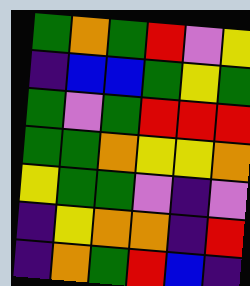[["green", "orange", "green", "red", "violet", "yellow"], ["indigo", "blue", "blue", "green", "yellow", "green"], ["green", "violet", "green", "red", "red", "red"], ["green", "green", "orange", "yellow", "yellow", "orange"], ["yellow", "green", "green", "violet", "indigo", "violet"], ["indigo", "yellow", "orange", "orange", "indigo", "red"], ["indigo", "orange", "green", "red", "blue", "indigo"]]